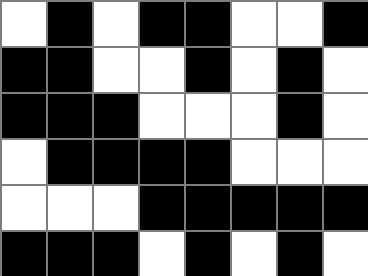[["white", "black", "white", "black", "black", "white", "white", "black"], ["black", "black", "white", "white", "black", "white", "black", "white"], ["black", "black", "black", "white", "white", "white", "black", "white"], ["white", "black", "black", "black", "black", "white", "white", "white"], ["white", "white", "white", "black", "black", "black", "black", "black"], ["black", "black", "black", "white", "black", "white", "black", "white"]]